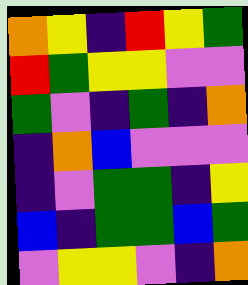[["orange", "yellow", "indigo", "red", "yellow", "green"], ["red", "green", "yellow", "yellow", "violet", "violet"], ["green", "violet", "indigo", "green", "indigo", "orange"], ["indigo", "orange", "blue", "violet", "violet", "violet"], ["indigo", "violet", "green", "green", "indigo", "yellow"], ["blue", "indigo", "green", "green", "blue", "green"], ["violet", "yellow", "yellow", "violet", "indigo", "orange"]]